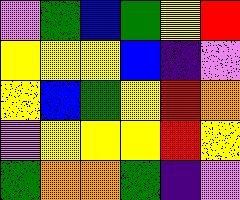[["violet", "green", "blue", "green", "yellow", "red"], ["yellow", "yellow", "yellow", "blue", "indigo", "violet"], ["yellow", "blue", "green", "yellow", "red", "orange"], ["violet", "yellow", "yellow", "yellow", "red", "yellow"], ["green", "orange", "orange", "green", "indigo", "violet"]]